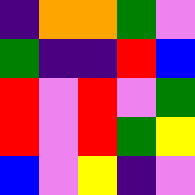[["indigo", "orange", "orange", "green", "violet"], ["green", "indigo", "indigo", "red", "blue"], ["red", "violet", "red", "violet", "green"], ["red", "violet", "red", "green", "yellow"], ["blue", "violet", "yellow", "indigo", "violet"]]